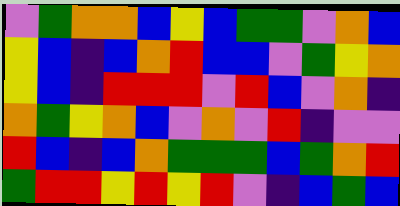[["violet", "green", "orange", "orange", "blue", "yellow", "blue", "green", "green", "violet", "orange", "blue"], ["yellow", "blue", "indigo", "blue", "orange", "red", "blue", "blue", "violet", "green", "yellow", "orange"], ["yellow", "blue", "indigo", "red", "red", "red", "violet", "red", "blue", "violet", "orange", "indigo"], ["orange", "green", "yellow", "orange", "blue", "violet", "orange", "violet", "red", "indigo", "violet", "violet"], ["red", "blue", "indigo", "blue", "orange", "green", "green", "green", "blue", "green", "orange", "red"], ["green", "red", "red", "yellow", "red", "yellow", "red", "violet", "indigo", "blue", "green", "blue"]]